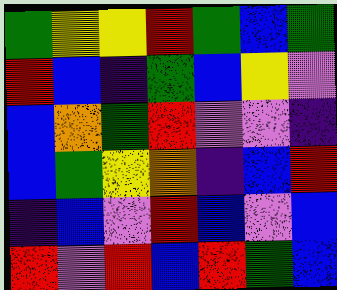[["green", "yellow", "yellow", "red", "green", "blue", "green"], ["red", "blue", "indigo", "green", "blue", "yellow", "violet"], ["blue", "orange", "green", "red", "violet", "violet", "indigo"], ["blue", "green", "yellow", "orange", "indigo", "blue", "red"], ["indigo", "blue", "violet", "red", "blue", "violet", "blue"], ["red", "violet", "red", "blue", "red", "green", "blue"]]